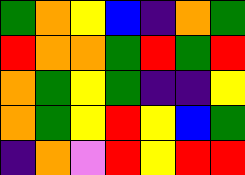[["green", "orange", "yellow", "blue", "indigo", "orange", "green"], ["red", "orange", "orange", "green", "red", "green", "red"], ["orange", "green", "yellow", "green", "indigo", "indigo", "yellow"], ["orange", "green", "yellow", "red", "yellow", "blue", "green"], ["indigo", "orange", "violet", "red", "yellow", "red", "red"]]